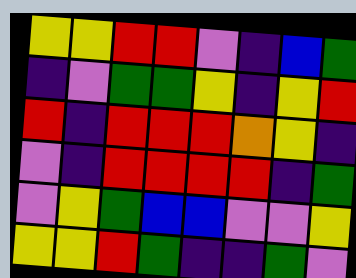[["yellow", "yellow", "red", "red", "violet", "indigo", "blue", "green"], ["indigo", "violet", "green", "green", "yellow", "indigo", "yellow", "red"], ["red", "indigo", "red", "red", "red", "orange", "yellow", "indigo"], ["violet", "indigo", "red", "red", "red", "red", "indigo", "green"], ["violet", "yellow", "green", "blue", "blue", "violet", "violet", "yellow"], ["yellow", "yellow", "red", "green", "indigo", "indigo", "green", "violet"]]